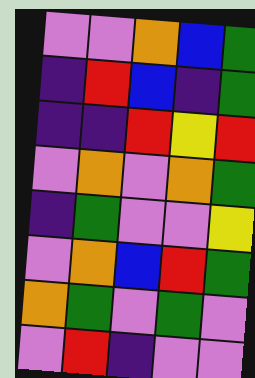[["violet", "violet", "orange", "blue", "green"], ["indigo", "red", "blue", "indigo", "green"], ["indigo", "indigo", "red", "yellow", "red"], ["violet", "orange", "violet", "orange", "green"], ["indigo", "green", "violet", "violet", "yellow"], ["violet", "orange", "blue", "red", "green"], ["orange", "green", "violet", "green", "violet"], ["violet", "red", "indigo", "violet", "violet"]]